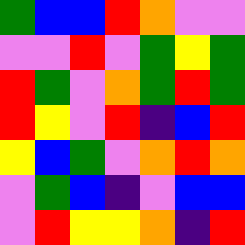[["green", "blue", "blue", "red", "orange", "violet", "violet"], ["violet", "violet", "red", "violet", "green", "yellow", "green"], ["red", "green", "violet", "orange", "green", "red", "green"], ["red", "yellow", "violet", "red", "indigo", "blue", "red"], ["yellow", "blue", "green", "violet", "orange", "red", "orange"], ["violet", "green", "blue", "indigo", "violet", "blue", "blue"], ["violet", "red", "yellow", "yellow", "orange", "indigo", "red"]]